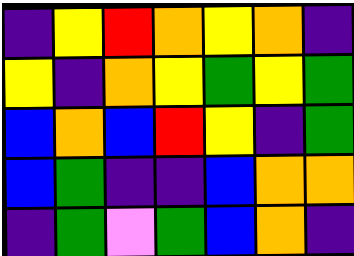[["indigo", "yellow", "red", "orange", "yellow", "orange", "indigo"], ["yellow", "indigo", "orange", "yellow", "green", "yellow", "green"], ["blue", "orange", "blue", "red", "yellow", "indigo", "green"], ["blue", "green", "indigo", "indigo", "blue", "orange", "orange"], ["indigo", "green", "violet", "green", "blue", "orange", "indigo"]]